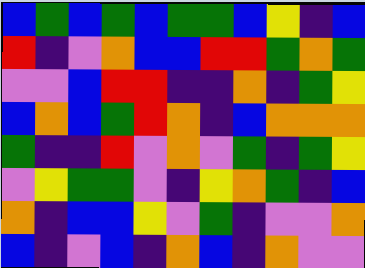[["blue", "green", "blue", "green", "blue", "green", "green", "blue", "yellow", "indigo", "blue"], ["red", "indigo", "violet", "orange", "blue", "blue", "red", "red", "green", "orange", "green"], ["violet", "violet", "blue", "red", "red", "indigo", "indigo", "orange", "indigo", "green", "yellow"], ["blue", "orange", "blue", "green", "red", "orange", "indigo", "blue", "orange", "orange", "orange"], ["green", "indigo", "indigo", "red", "violet", "orange", "violet", "green", "indigo", "green", "yellow"], ["violet", "yellow", "green", "green", "violet", "indigo", "yellow", "orange", "green", "indigo", "blue"], ["orange", "indigo", "blue", "blue", "yellow", "violet", "green", "indigo", "violet", "violet", "orange"], ["blue", "indigo", "violet", "blue", "indigo", "orange", "blue", "indigo", "orange", "violet", "violet"]]